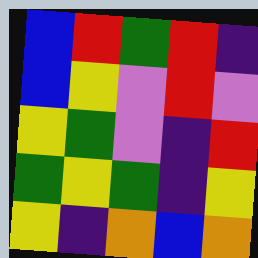[["blue", "red", "green", "red", "indigo"], ["blue", "yellow", "violet", "red", "violet"], ["yellow", "green", "violet", "indigo", "red"], ["green", "yellow", "green", "indigo", "yellow"], ["yellow", "indigo", "orange", "blue", "orange"]]